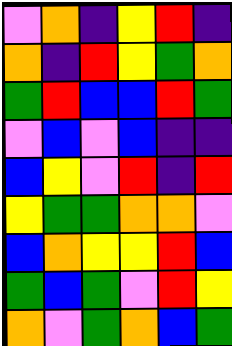[["violet", "orange", "indigo", "yellow", "red", "indigo"], ["orange", "indigo", "red", "yellow", "green", "orange"], ["green", "red", "blue", "blue", "red", "green"], ["violet", "blue", "violet", "blue", "indigo", "indigo"], ["blue", "yellow", "violet", "red", "indigo", "red"], ["yellow", "green", "green", "orange", "orange", "violet"], ["blue", "orange", "yellow", "yellow", "red", "blue"], ["green", "blue", "green", "violet", "red", "yellow"], ["orange", "violet", "green", "orange", "blue", "green"]]